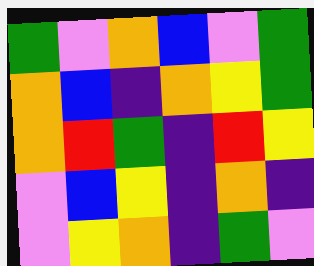[["green", "violet", "orange", "blue", "violet", "green"], ["orange", "blue", "indigo", "orange", "yellow", "green"], ["orange", "red", "green", "indigo", "red", "yellow"], ["violet", "blue", "yellow", "indigo", "orange", "indigo"], ["violet", "yellow", "orange", "indigo", "green", "violet"]]